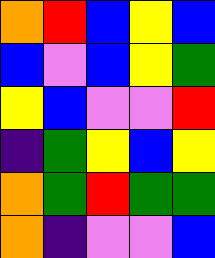[["orange", "red", "blue", "yellow", "blue"], ["blue", "violet", "blue", "yellow", "green"], ["yellow", "blue", "violet", "violet", "red"], ["indigo", "green", "yellow", "blue", "yellow"], ["orange", "green", "red", "green", "green"], ["orange", "indigo", "violet", "violet", "blue"]]